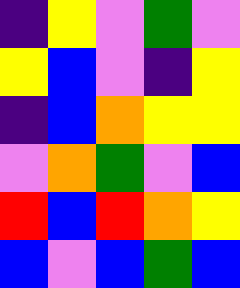[["indigo", "yellow", "violet", "green", "violet"], ["yellow", "blue", "violet", "indigo", "yellow"], ["indigo", "blue", "orange", "yellow", "yellow"], ["violet", "orange", "green", "violet", "blue"], ["red", "blue", "red", "orange", "yellow"], ["blue", "violet", "blue", "green", "blue"]]